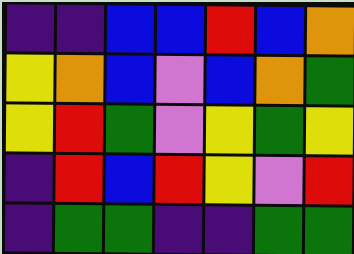[["indigo", "indigo", "blue", "blue", "red", "blue", "orange"], ["yellow", "orange", "blue", "violet", "blue", "orange", "green"], ["yellow", "red", "green", "violet", "yellow", "green", "yellow"], ["indigo", "red", "blue", "red", "yellow", "violet", "red"], ["indigo", "green", "green", "indigo", "indigo", "green", "green"]]